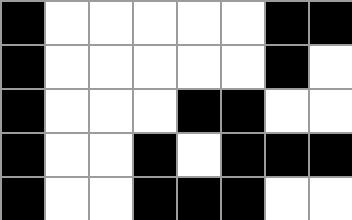[["black", "white", "white", "white", "white", "white", "black", "black"], ["black", "white", "white", "white", "white", "white", "black", "white"], ["black", "white", "white", "white", "black", "black", "white", "white"], ["black", "white", "white", "black", "white", "black", "black", "black"], ["black", "white", "white", "black", "black", "black", "white", "white"]]